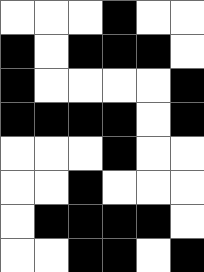[["white", "white", "white", "black", "white", "white"], ["black", "white", "black", "black", "black", "white"], ["black", "white", "white", "white", "white", "black"], ["black", "black", "black", "black", "white", "black"], ["white", "white", "white", "black", "white", "white"], ["white", "white", "black", "white", "white", "white"], ["white", "black", "black", "black", "black", "white"], ["white", "white", "black", "black", "white", "black"]]